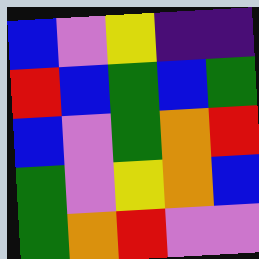[["blue", "violet", "yellow", "indigo", "indigo"], ["red", "blue", "green", "blue", "green"], ["blue", "violet", "green", "orange", "red"], ["green", "violet", "yellow", "orange", "blue"], ["green", "orange", "red", "violet", "violet"]]